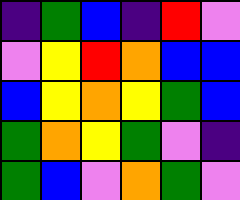[["indigo", "green", "blue", "indigo", "red", "violet"], ["violet", "yellow", "red", "orange", "blue", "blue"], ["blue", "yellow", "orange", "yellow", "green", "blue"], ["green", "orange", "yellow", "green", "violet", "indigo"], ["green", "blue", "violet", "orange", "green", "violet"]]